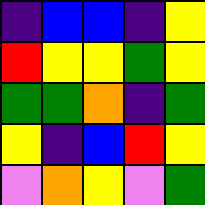[["indigo", "blue", "blue", "indigo", "yellow"], ["red", "yellow", "yellow", "green", "yellow"], ["green", "green", "orange", "indigo", "green"], ["yellow", "indigo", "blue", "red", "yellow"], ["violet", "orange", "yellow", "violet", "green"]]